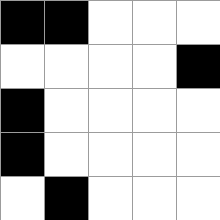[["black", "black", "white", "white", "white"], ["white", "white", "white", "white", "black"], ["black", "white", "white", "white", "white"], ["black", "white", "white", "white", "white"], ["white", "black", "white", "white", "white"]]